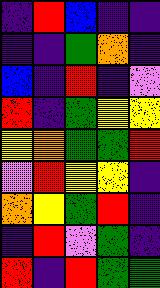[["indigo", "red", "blue", "indigo", "indigo"], ["indigo", "indigo", "green", "orange", "indigo"], ["blue", "indigo", "red", "indigo", "violet"], ["red", "indigo", "green", "yellow", "yellow"], ["yellow", "orange", "green", "green", "red"], ["violet", "red", "yellow", "yellow", "indigo"], ["orange", "yellow", "green", "red", "indigo"], ["indigo", "red", "violet", "green", "indigo"], ["red", "indigo", "red", "green", "green"]]